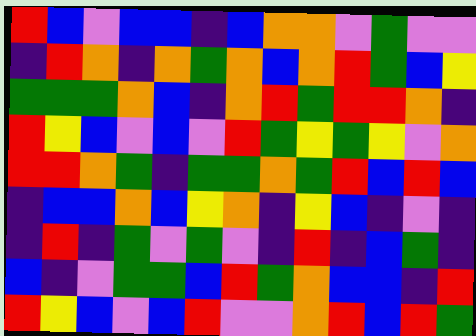[["red", "blue", "violet", "blue", "blue", "indigo", "blue", "orange", "orange", "violet", "green", "violet", "violet"], ["indigo", "red", "orange", "indigo", "orange", "green", "orange", "blue", "orange", "red", "green", "blue", "yellow"], ["green", "green", "green", "orange", "blue", "indigo", "orange", "red", "green", "red", "red", "orange", "indigo"], ["red", "yellow", "blue", "violet", "blue", "violet", "red", "green", "yellow", "green", "yellow", "violet", "orange"], ["red", "red", "orange", "green", "indigo", "green", "green", "orange", "green", "red", "blue", "red", "blue"], ["indigo", "blue", "blue", "orange", "blue", "yellow", "orange", "indigo", "yellow", "blue", "indigo", "violet", "indigo"], ["indigo", "red", "indigo", "green", "violet", "green", "violet", "indigo", "red", "indigo", "blue", "green", "indigo"], ["blue", "indigo", "violet", "green", "green", "blue", "red", "green", "orange", "blue", "blue", "indigo", "red"], ["red", "yellow", "blue", "violet", "blue", "red", "violet", "violet", "orange", "red", "blue", "red", "green"]]